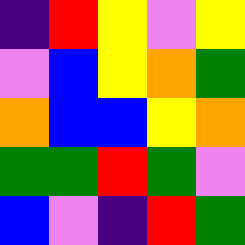[["indigo", "red", "yellow", "violet", "yellow"], ["violet", "blue", "yellow", "orange", "green"], ["orange", "blue", "blue", "yellow", "orange"], ["green", "green", "red", "green", "violet"], ["blue", "violet", "indigo", "red", "green"]]